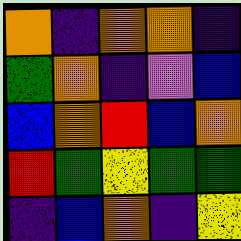[["orange", "indigo", "orange", "orange", "indigo"], ["green", "orange", "indigo", "violet", "blue"], ["blue", "orange", "red", "blue", "orange"], ["red", "green", "yellow", "green", "green"], ["indigo", "blue", "orange", "indigo", "yellow"]]